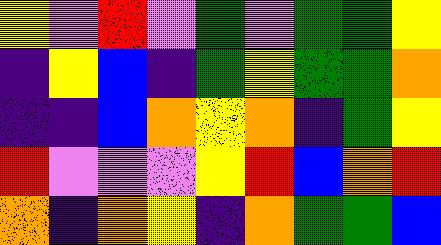[["yellow", "violet", "red", "violet", "green", "violet", "green", "green", "yellow"], ["indigo", "yellow", "blue", "indigo", "green", "yellow", "green", "green", "orange"], ["indigo", "indigo", "blue", "orange", "yellow", "orange", "indigo", "green", "yellow"], ["red", "violet", "violet", "violet", "yellow", "red", "blue", "orange", "red"], ["orange", "indigo", "orange", "yellow", "indigo", "orange", "green", "green", "blue"]]